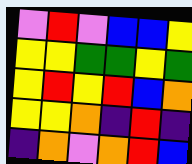[["violet", "red", "violet", "blue", "blue", "yellow"], ["yellow", "yellow", "green", "green", "yellow", "green"], ["yellow", "red", "yellow", "red", "blue", "orange"], ["yellow", "yellow", "orange", "indigo", "red", "indigo"], ["indigo", "orange", "violet", "orange", "red", "blue"]]